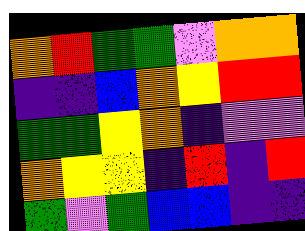[["orange", "red", "green", "green", "violet", "orange", "orange"], ["indigo", "indigo", "blue", "orange", "yellow", "red", "red"], ["green", "green", "yellow", "orange", "indigo", "violet", "violet"], ["orange", "yellow", "yellow", "indigo", "red", "indigo", "red"], ["green", "violet", "green", "blue", "blue", "indigo", "indigo"]]